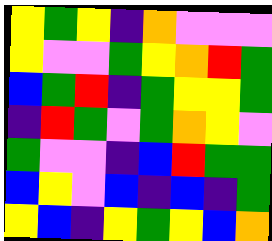[["yellow", "green", "yellow", "indigo", "orange", "violet", "violet", "violet"], ["yellow", "violet", "violet", "green", "yellow", "orange", "red", "green"], ["blue", "green", "red", "indigo", "green", "yellow", "yellow", "green"], ["indigo", "red", "green", "violet", "green", "orange", "yellow", "violet"], ["green", "violet", "violet", "indigo", "blue", "red", "green", "green"], ["blue", "yellow", "violet", "blue", "indigo", "blue", "indigo", "green"], ["yellow", "blue", "indigo", "yellow", "green", "yellow", "blue", "orange"]]